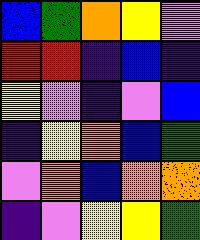[["blue", "green", "orange", "yellow", "violet"], ["red", "red", "indigo", "blue", "indigo"], ["yellow", "violet", "indigo", "violet", "blue"], ["indigo", "yellow", "orange", "blue", "green"], ["violet", "orange", "blue", "orange", "orange"], ["indigo", "violet", "yellow", "yellow", "green"]]